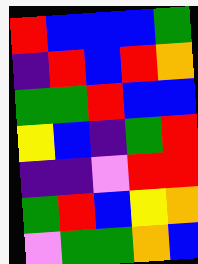[["red", "blue", "blue", "blue", "green"], ["indigo", "red", "blue", "red", "orange"], ["green", "green", "red", "blue", "blue"], ["yellow", "blue", "indigo", "green", "red"], ["indigo", "indigo", "violet", "red", "red"], ["green", "red", "blue", "yellow", "orange"], ["violet", "green", "green", "orange", "blue"]]